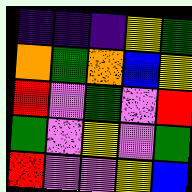[["indigo", "indigo", "indigo", "yellow", "green"], ["orange", "green", "orange", "blue", "yellow"], ["red", "violet", "green", "violet", "red"], ["green", "violet", "yellow", "violet", "green"], ["red", "violet", "violet", "yellow", "blue"]]